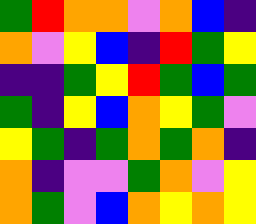[["green", "red", "orange", "orange", "violet", "orange", "blue", "indigo"], ["orange", "violet", "yellow", "blue", "indigo", "red", "green", "yellow"], ["indigo", "indigo", "green", "yellow", "red", "green", "blue", "green"], ["green", "indigo", "yellow", "blue", "orange", "yellow", "green", "violet"], ["yellow", "green", "indigo", "green", "orange", "green", "orange", "indigo"], ["orange", "indigo", "violet", "violet", "green", "orange", "violet", "yellow"], ["orange", "green", "violet", "blue", "orange", "yellow", "orange", "yellow"]]